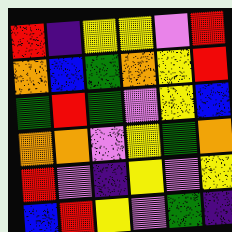[["red", "indigo", "yellow", "yellow", "violet", "red"], ["orange", "blue", "green", "orange", "yellow", "red"], ["green", "red", "green", "violet", "yellow", "blue"], ["orange", "orange", "violet", "yellow", "green", "orange"], ["red", "violet", "indigo", "yellow", "violet", "yellow"], ["blue", "red", "yellow", "violet", "green", "indigo"]]